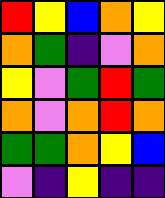[["red", "yellow", "blue", "orange", "yellow"], ["orange", "green", "indigo", "violet", "orange"], ["yellow", "violet", "green", "red", "green"], ["orange", "violet", "orange", "red", "orange"], ["green", "green", "orange", "yellow", "blue"], ["violet", "indigo", "yellow", "indigo", "indigo"]]